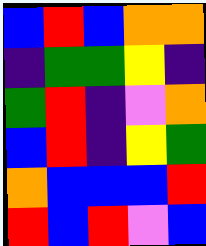[["blue", "red", "blue", "orange", "orange"], ["indigo", "green", "green", "yellow", "indigo"], ["green", "red", "indigo", "violet", "orange"], ["blue", "red", "indigo", "yellow", "green"], ["orange", "blue", "blue", "blue", "red"], ["red", "blue", "red", "violet", "blue"]]